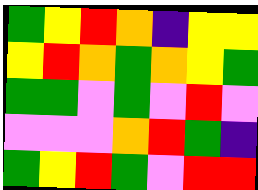[["green", "yellow", "red", "orange", "indigo", "yellow", "yellow"], ["yellow", "red", "orange", "green", "orange", "yellow", "green"], ["green", "green", "violet", "green", "violet", "red", "violet"], ["violet", "violet", "violet", "orange", "red", "green", "indigo"], ["green", "yellow", "red", "green", "violet", "red", "red"]]